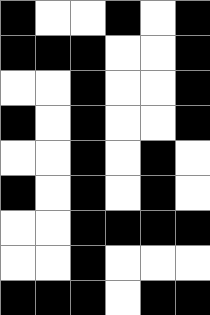[["black", "white", "white", "black", "white", "black"], ["black", "black", "black", "white", "white", "black"], ["white", "white", "black", "white", "white", "black"], ["black", "white", "black", "white", "white", "black"], ["white", "white", "black", "white", "black", "white"], ["black", "white", "black", "white", "black", "white"], ["white", "white", "black", "black", "black", "black"], ["white", "white", "black", "white", "white", "white"], ["black", "black", "black", "white", "black", "black"]]